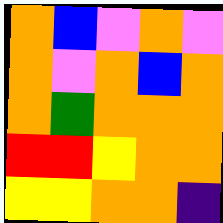[["orange", "blue", "violet", "orange", "violet"], ["orange", "violet", "orange", "blue", "orange"], ["orange", "green", "orange", "orange", "orange"], ["red", "red", "yellow", "orange", "orange"], ["yellow", "yellow", "orange", "orange", "indigo"]]